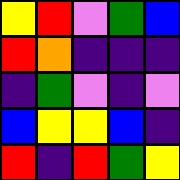[["yellow", "red", "violet", "green", "blue"], ["red", "orange", "indigo", "indigo", "indigo"], ["indigo", "green", "violet", "indigo", "violet"], ["blue", "yellow", "yellow", "blue", "indigo"], ["red", "indigo", "red", "green", "yellow"]]